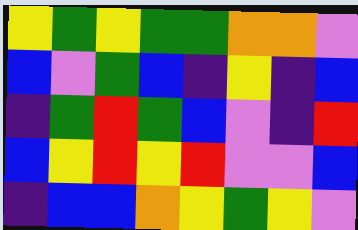[["yellow", "green", "yellow", "green", "green", "orange", "orange", "violet"], ["blue", "violet", "green", "blue", "indigo", "yellow", "indigo", "blue"], ["indigo", "green", "red", "green", "blue", "violet", "indigo", "red"], ["blue", "yellow", "red", "yellow", "red", "violet", "violet", "blue"], ["indigo", "blue", "blue", "orange", "yellow", "green", "yellow", "violet"]]